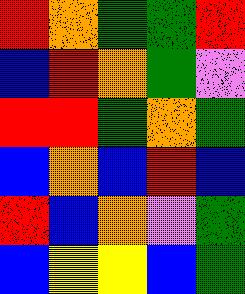[["red", "orange", "green", "green", "red"], ["blue", "red", "orange", "green", "violet"], ["red", "red", "green", "orange", "green"], ["blue", "orange", "blue", "red", "blue"], ["red", "blue", "orange", "violet", "green"], ["blue", "yellow", "yellow", "blue", "green"]]